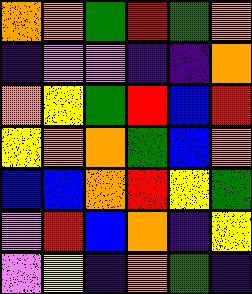[["orange", "orange", "green", "red", "green", "orange"], ["indigo", "violet", "violet", "indigo", "indigo", "orange"], ["orange", "yellow", "green", "red", "blue", "red"], ["yellow", "orange", "orange", "green", "blue", "orange"], ["blue", "blue", "orange", "red", "yellow", "green"], ["violet", "red", "blue", "orange", "indigo", "yellow"], ["violet", "yellow", "indigo", "orange", "green", "indigo"]]